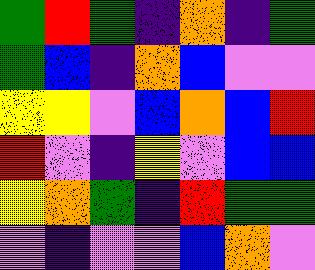[["green", "red", "green", "indigo", "orange", "indigo", "green"], ["green", "blue", "indigo", "orange", "blue", "violet", "violet"], ["yellow", "yellow", "violet", "blue", "orange", "blue", "red"], ["red", "violet", "indigo", "yellow", "violet", "blue", "blue"], ["yellow", "orange", "green", "indigo", "red", "green", "green"], ["violet", "indigo", "violet", "violet", "blue", "orange", "violet"]]